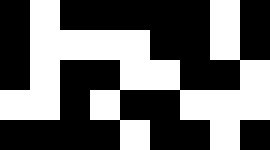[["black", "white", "black", "black", "black", "black", "black", "white", "black"], ["black", "white", "white", "white", "white", "black", "black", "white", "black"], ["black", "white", "black", "black", "white", "white", "black", "black", "white"], ["white", "white", "black", "white", "black", "black", "white", "white", "white"], ["black", "black", "black", "black", "white", "black", "black", "white", "black"]]